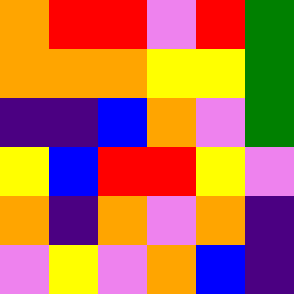[["orange", "red", "red", "violet", "red", "green"], ["orange", "orange", "orange", "yellow", "yellow", "green"], ["indigo", "indigo", "blue", "orange", "violet", "green"], ["yellow", "blue", "red", "red", "yellow", "violet"], ["orange", "indigo", "orange", "violet", "orange", "indigo"], ["violet", "yellow", "violet", "orange", "blue", "indigo"]]